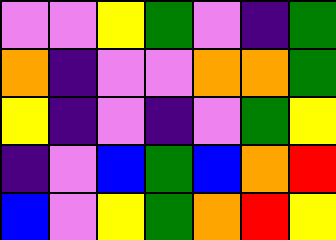[["violet", "violet", "yellow", "green", "violet", "indigo", "green"], ["orange", "indigo", "violet", "violet", "orange", "orange", "green"], ["yellow", "indigo", "violet", "indigo", "violet", "green", "yellow"], ["indigo", "violet", "blue", "green", "blue", "orange", "red"], ["blue", "violet", "yellow", "green", "orange", "red", "yellow"]]